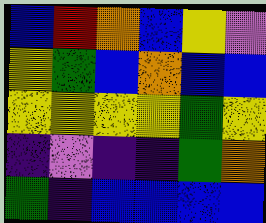[["blue", "red", "orange", "blue", "yellow", "violet"], ["yellow", "green", "blue", "orange", "blue", "blue"], ["yellow", "yellow", "yellow", "yellow", "green", "yellow"], ["indigo", "violet", "indigo", "indigo", "green", "orange"], ["green", "indigo", "blue", "blue", "blue", "blue"]]